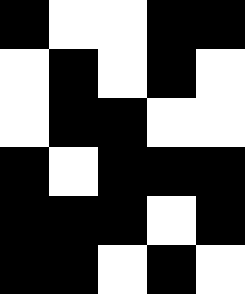[["black", "white", "white", "black", "black"], ["white", "black", "white", "black", "white"], ["white", "black", "black", "white", "white"], ["black", "white", "black", "black", "black"], ["black", "black", "black", "white", "black"], ["black", "black", "white", "black", "white"]]